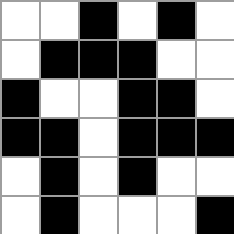[["white", "white", "black", "white", "black", "white"], ["white", "black", "black", "black", "white", "white"], ["black", "white", "white", "black", "black", "white"], ["black", "black", "white", "black", "black", "black"], ["white", "black", "white", "black", "white", "white"], ["white", "black", "white", "white", "white", "black"]]